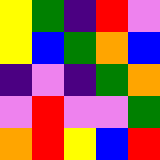[["yellow", "green", "indigo", "red", "violet"], ["yellow", "blue", "green", "orange", "blue"], ["indigo", "violet", "indigo", "green", "orange"], ["violet", "red", "violet", "violet", "green"], ["orange", "red", "yellow", "blue", "red"]]